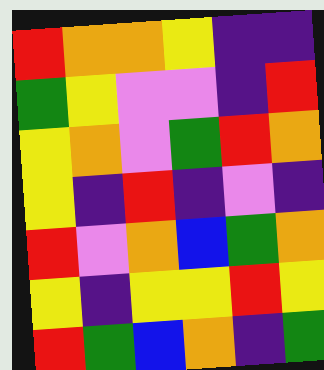[["red", "orange", "orange", "yellow", "indigo", "indigo"], ["green", "yellow", "violet", "violet", "indigo", "red"], ["yellow", "orange", "violet", "green", "red", "orange"], ["yellow", "indigo", "red", "indigo", "violet", "indigo"], ["red", "violet", "orange", "blue", "green", "orange"], ["yellow", "indigo", "yellow", "yellow", "red", "yellow"], ["red", "green", "blue", "orange", "indigo", "green"]]